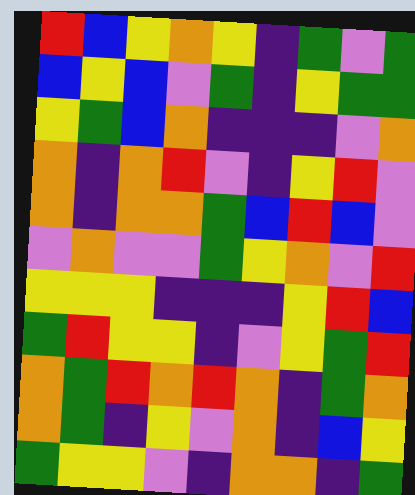[["red", "blue", "yellow", "orange", "yellow", "indigo", "green", "violet", "green"], ["blue", "yellow", "blue", "violet", "green", "indigo", "yellow", "green", "green"], ["yellow", "green", "blue", "orange", "indigo", "indigo", "indigo", "violet", "orange"], ["orange", "indigo", "orange", "red", "violet", "indigo", "yellow", "red", "violet"], ["orange", "indigo", "orange", "orange", "green", "blue", "red", "blue", "violet"], ["violet", "orange", "violet", "violet", "green", "yellow", "orange", "violet", "red"], ["yellow", "yellow", "yellow", "indigo", "indigo", "indigo", "yellow", "red", "blue"], ["green", "red", "yellow", "yellow", "indigo", "violet", "yellow", "green", "red"], ["orange", "green", "red", "orange", "red", "orange", "indigo", "green", "orange"], ["orange", "green", "indigo", "yellow", "violet", "orange", "indigo", "blue", "yellow"], ["green", "yellow", "yellow", "violet", "indigo", "orange", "orange", "indigo", "green"]]